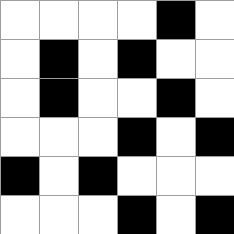[["white", "white", "white", "white", "black", "white"], ["white", "black", "white", "black", "white", "white"], ["white", "black", "white", "white", "black", "white"], ["white", "white", "white", "black", "white", "black"], ["black", "white", "black", "white", "white", "white"], ["white", "white", "white", "black", "white", "black"]]